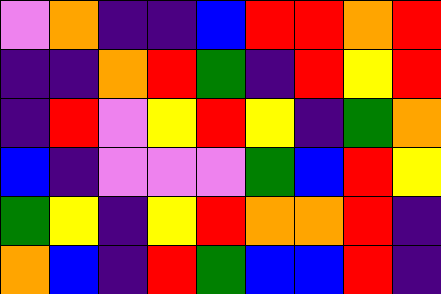[["violet", "orange", "indigo", "indigo", "blue", "red", "red", "orange", "red"], ["indigo", "indigo", "orange", "red", "green", "indigo", "red", "yellow", "red"], ["indigo", "red", "violet", "yellow", "red", "yellow", "indigo", "green", "orange"], ["blue", "indigo", "violet", "violet", "violet", "green", "blue", "red", "yellow"], ["green", "yellow", "indigo", "yellow", "red", "orange", "orange", "red", "indigo"], ["orange", "blue", "indigo", "red", "green", "blue", "blue", "red", "indigo"]]